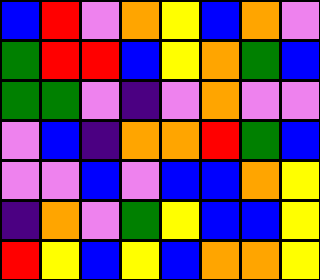[["blue", "red", "violet", "orange", "yellow", "blue", "orange", "violet"], ["green", "red", "red", "blue", "yellow", "orange", "green", "blue"], ["green", "green", "violet", "indigo", "violet", "orange", "violet", "violet"], ["violet", "blue", "indigo", "orange", "orange", "red", "green", "blue"], ["violet", "violet", "blue", "violet", "blue", "blue", "orange", "yellow"], ["indigo", "orange", "violet", "green", "yellow", "blue", "blue", "yellow"], ["red", "yellow", "blue", "yellow", "blue", "orange", "orange", "yellow"]]